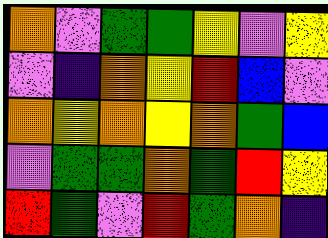[["orange", "violet", "green", "green", "yellow", "violet", "yellow"], ["violet", "indigo", "orange", "yellow", "red", "blue", "violet"], ["orange", "yellow", "orange", "yellow", "orange", "green", "blue"], ["violet", "green", "green", "orange", "green", "red", "yellow"], ["red", "green", "violet", "red", "green", "orange", "indigo"]]